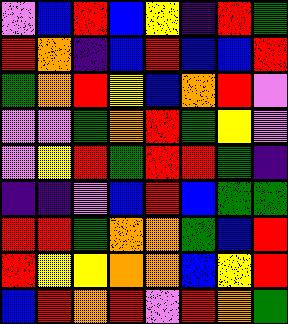[["violet", "blue", "red", "blue", "yellow", "indigo", "red", "green"], ["red", "orange", "indigo", "blue", "red", "blue", "blue", "red"], ["green", "orange", "red", "yellow", "blue", "orange", "red", "violet"], ["violet", "violet", "green", "orange", "red", "green", "yellow", "violet"], ["violet", "yellow", "red", "green", "red", "red", "green", "indigo"], ["indigo", "indigo", "violet", "blue", "red", "blue", "green", "green"], ["red", "red", "green", "orange", "orange", "green", "blue", "red"], ["red", "yellow", "yellow", "orange", "orange", "blue", "yellow", "red"], ["blue", "red", "orange", "red", "violet", "red", "orange", "green"]]